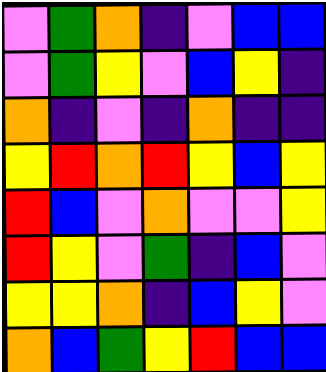[["violet", "green", "orange", "indigo", "violet", "blue", "blue"], ["violet", "green", "yellow", "violet", "blue", "yellow", "indigo"], ["orange", "indigo", "violet", "indigo", "orange", "indigo", "indigo"], ["yellow", "red", "orange", "red", "yellow", "blue", "yellow"], ["red", "blue", "violet", "orange", "violet", "violet", "yellow"], ["red", "yellow", "violet", "green", "indigo", "blue", "violet"], ["yellow", "yellow", "orange", "indigo", "blue", "yellow", "violet"], ["orange", "blue", "green", "yellow", "red", "blue", "blue"]]